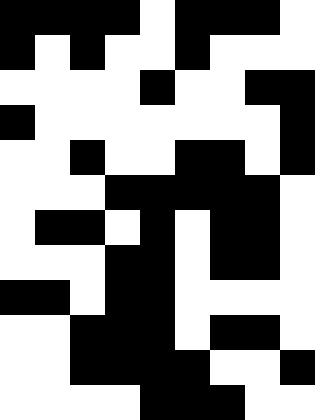[["black", "black", "black", "black", "white", "black", "black", "black", "white"], ["black", "white", "black", "white", "white", "black", "white", "white", "white"], ["white", "white", "white", "white", "black", "white", "white", "black", "black"], ["black", "white", "white", "white", "white", "white", "white", "white", "black"], ["white", "white", "black", "white", "white", "black", "black", "white", "black"], ["white", "white", "white", "black", "black", "black", "black", "black", "white"], ["white", "black", "black", "white", "black", "white", "black", "black", "white"], ["white", "white", "white", "black", "black", "white", "black", "black", "white"], ["black", "black", "white", "black", "black", "white", "white", "white", "white"], ["white", "white", "black", "black", "black", "white", "black", "black", "white"], ["white", "white", "black", "black", "black", "black", "white", "white", "black"], ["white", "white", "white", "white", "black", "black", "black", "white", "white"]]